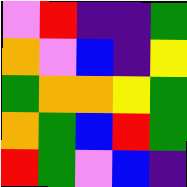[["violet", "red", "indigo", "indigo", "green"], ["orange", "violet", "blue", "indigo", "yellow"], ["green", "orange", "orange", "yellow", "green"], ["orange", "green", "blue", "red", "green"], ["red", "green", "violet", "blue", "indigo"]]